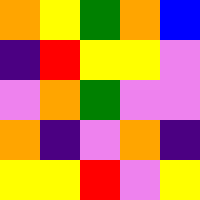[["orange", "yellow", "green", "orange", "blue"], ["indigo", "red", "yellow", "yellow", "violet"], ["violet", "orange", "green", "violet", "violet"], ["orange", "indigo", "violet", "orange", "indigo"], ["yellow", "yellow", "red", "violet", "yellow"]]